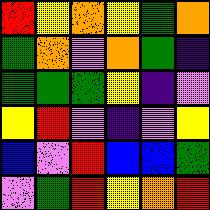[["red", "yellow", "orange", "yellow", "green", "orange"], ["green", "orange", "violet", "orange", "green", "indigo"], ["green", "green", "green", "yellow", "indigo", "violet"], ["yellow", "red", "violet", "indigo", "violet", "yellow"], ["blue", "violet", "red", "blue", "blue", "green"], ["violet", "green", "red", "yellow", "orange", "red"]]